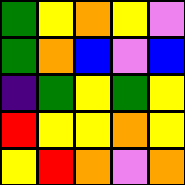[["green", "yellow", "orange", "yellow", "violet"], ["green", "orange", "blue", "violet", "blue"], ["indigo", "green", "yellow", "green", "yellow"], ["red", "yellow", "yellow", "orange", "yellow"], ["yellow", "red", "orange", "violet", "orange"]]